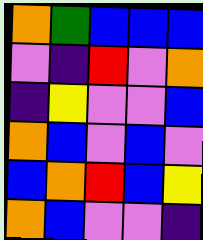[["orange", "green", "blue", "blue", "blue"], ["violet", "indigo", "red", "violet", "orange"], ["indigo", "yellow", "violet", "violet", "blue"], ["orange", "blue", "violet", "blue", "violet"], ["blue", "orange", "red", "blue", "yellow"], ["orange", "blue", "violet", "violet", "indigo"]]